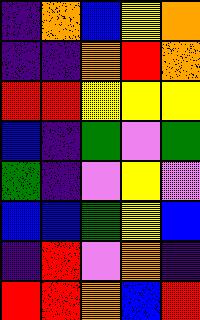[["indigo", "orange", "blue", "yellow", "orange"], ["indigo", "indigo", "orange", "red", "orange"], ["red", "red", "yellow", "yellow", "yellow"], ["blue", "indigo", "green", "violet", "green"], ["green", "indigo", "violet", "yellow", "violet"], ["blue", "blue", "green", "yellow", "blue"], ["indigo", "red", "violet", "orange", "indigo"], ["red", "red", "orange", "blue", "red"]]